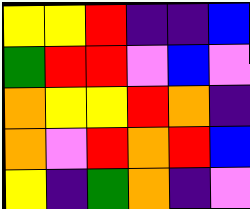[["yellow", "yellow", "red", "indigo", "indigo", "blue"], ["green", "red", "red", "violet", "blue", "violet"], ["orange", "yellow", "yellow", "red", "orange", "indigo"], ["orange", "violet", "red", "orange", "red", "blue"], ["yellow", "indigo", "green", "orange", "indigo", "violet"]]